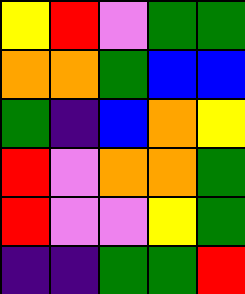[["yellow", "red", "violet", "green", "green"], ["orange", "orange", "green", "blue", "blue"], ["green", "indigo", "blue", "orange", "yellow"], ["red", "violet", "orange", "orange", "green"], ["red", "violet", "violet", "yellow", "green"], ["indigo", "indigo", "green", "green", "red"]]